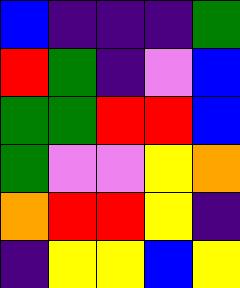[["blue", "indigo", "indigo", "indigo", "green"], ["red", "green", "indigo", "violet", "blue"], ["green", "green", "red", "red", "blue"], ["green", "violet", "violet", "yellow", "orange"], ["orange", "red", "red", "yellow", "indigo"], ["indigo", "yellow", "yellow", "blue", "yellow"]]